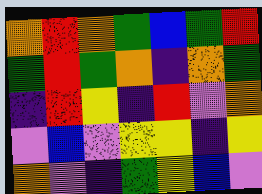[["orange", "red", "orange", "green", "blue", "green", "red"], ["green", "red", "green", "orange", "indigo", "orange", "green"], ["indigo", "red", "yellow", "indigo", "red", "violet", "orange"], ["violet", "blue", "violet", "yellow", "yellow", "indigo", "yellow"], ["orange", "violet", "indigo", "green", "yellow", "blue", "violet"]]